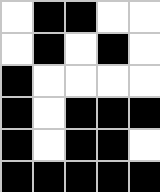[["white", "black", "black", "white", "white"], ["white", "black", "white", "black", "white"], ["black", "white", "white", "white", "white"], ["black", "white", "black", "black", "black"], ["black", "white", "black", "black", "white"], ["black", "black", "black", "black", "black"]]